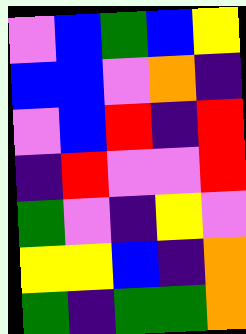[["violet", "blue", "green", "blue", "yellow"], ["blue", "blue", "violet", "orange", "indigo"], ["violet", "blue", "red", "indigo", "red"], ["indigo", "red", "violet", "violet", "red"], ["green", "violet", "indigo", "yellow", "violet"], ["yellow", "yellow", "blue", "indigo", "orange"], ["green", "indigo", "green", "green", "orange"]]